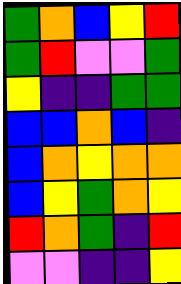[["green", "orange", "blue", "yellow", "red"], ["green", "red", "violet", "violet", "green"], ["yellow", "indigo", "indigo", "green", "green"], ["blue", "blue", "orange", "blue", "indigo"], ["blue", "orange", "yellow", "orange", "orange"], ["blue", "yellow", "green", "orange", "yellow"], ["red", "orange", "green", "indigo", "red"], ["violet", "violet", "indigo", "indigo", "yellow"]]